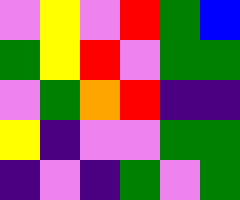[["violet", "yellow", "violet", "red", "green", "blue"], ["green", "yellow", "red", "violet", "green", "green"], ["violet", "green", "orange", "red", "indigo", "indigo"], ["yellow", "indigo", "violet", "violet", "green", "green"], ["indigo", "violet", "indigo", "green", "violet", "green"]]